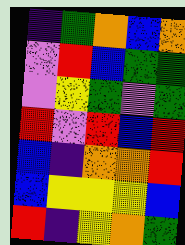[["indigo", "green", "orange", "blue", "orange"], ["violet", "red", "blue", "green", "green"], ["violet", "yellow", "green", "violet", "green"], ["red", "violet", "red", "blue", "red"], ["blue", "indigo", "orange", "orange", "red"], ["blue", "yellow", "yellow", "yellow", "blue"], ["red", "indigo", "yellow", "orange", "green"]]